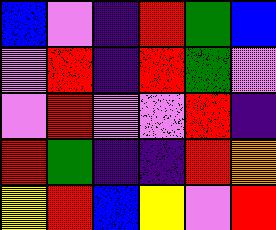[["blue", "violet", "indigo", "red", "green", "blue"], ["violet", "red", "indigo", "red", "green", "violet"], ["violet", "red", "violet", "violet", "red", "indigo"], ["red", "green", "indigo", "indigo", "red", "orange"], ["yellow", "red", "blue", "yellow", "violet", "red"]]